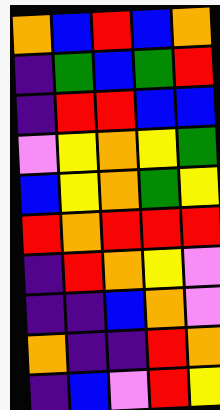[["orange", "blue", "red", "blue", "orange"], ["indigo", "green", "blue", "green", "red"], ["indigo", "red", "red", "blue", "blue"], ["violet", "yellow", "orange", "yellow", "green"], ["blue", "yellow", "orange", "green", "yellow"], ["red", "orange", "red", "red", "red"], ["indigo", "red", "orange", "yellow", "violet"], ["indigo", "indigo", "blue", "orange", "violet"], ["orange", "indigo", "indigo", "red", "orange"], ["indigo", "blue", "violet", "red", "yellow"]]